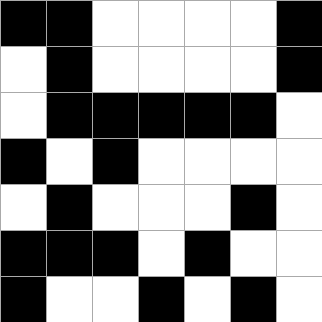[["black", "black", "white", "white", "white", "white", "black"], ["white", "black", "white", "white", "white", "white", "black"], ["white", "black", "black", "black", "black", "black", "white"], ["black", "white", "black", "white", "white", "white", "white"], ["white", "black", "white", "white", "white", "black", "white"], ["black", "black", "black", "white", "black", "white", "white"], ["black", "white", "white", "black", "white", "black", "white"]]